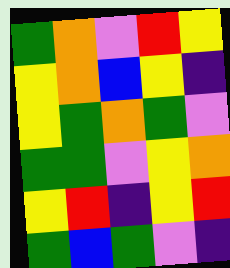[["green", "orange", "violet", "red", "yellow"], ["yellow", "orange", "blue", "yellow", "indigo"], ["yellow", "green", "orange", "green", "violet"], ["green", "green", "violet", "yellow", "orange"], ["yellow", "red", "indigo", "yellow", "red"], ["green", "blue", "green", "violet", "indigo"]]